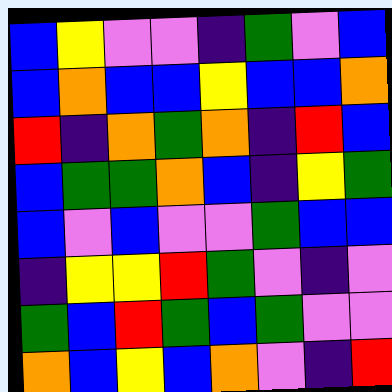[["blue", "yellow", "violet", "violet", "indigo", "green", "violet", "blue"], ["blue", "orange", "blue", "blue", "yellow", "blue", "blue", "orange"], ["red", "indigo", "orange", "green", "orange", "indigo", "red", "blue"], ["blue", "green", "green", "orange", "blue", "indigo", "yellow", "green"], ["blue", "violet", "blue", "violet", "violet", "green", "blue", "blue"], ["indigo", "yellow", "yellow", "red", "green", "violet", "indigo", "violet"], ["green", "blue", "red", "green", "blue", "green", "violet", "violet"], ["orange", "blue", "yellow", "blue", "orange", "violet", "indigo", "red"]]